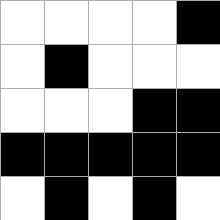[["white", "white", "white", "white", "black"], ["white", "black", "white", "white", "white"], ["white", "white", "white", "black", "black"], ["black", "black", "black", "black", "black"], ["white", "black", "white", "black", "white"]]